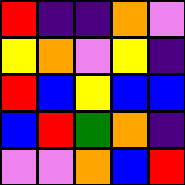[["red", "indigo", "indigo", "orange", "violet"], ["yellow", "orange", "violet", "yellow", "indigo"], ["red", "blue", "yellow", "blue", "blue"], ["blue", "red", "green", "orange", "indigo"], ["violet", "violet", "orange", "blue", "red"]]